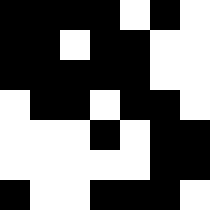[["black", "black", "black", "black", "white", "black", "white"], ["black", "black", "white", "black", "black", "white", "white"], ["black", "black", "black", "black", "black", "white", "white"], ["white", "black", "black", "white", "black", "black", "white"], ["white", "white", "white", "black", "white", "black", "black"], ["white", "white", "white", "white", "white", "black", "black"], ["black", "white", "white", "black", "black", "black", "white"]]